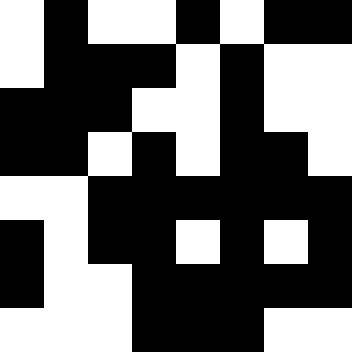[["white", "black", "white", "white", "black", "white", "black", "black"], ["white", "black", "black", "black", "white", "black", "white", "white"], ["black", "black", "black", "white", "white", "black", "white", "white"], ["black", "black", "white", "black", "white", "black", "black", "white"], ["white", "white", "black", "black", "black", "black", "black", "black"], ["black", "white", "black", "black", "white", "black", "white", "black"], ["black", "white", "white", "black", "black", "black", "black", "black"], ["white", "white", "white", "black", "black", "black", "white", "white"]]